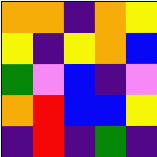[["orange", "orange", "indigo", "orange", "yellow"], ["yellow", "indigo", "yellow", "orange", "blue"], ["green", "violet", "blue", "indigo", "violet"], ["orange", "red", "blue", "blue", "yellow"], ["indigo", "red", "indigo", "green", "indigo"]]